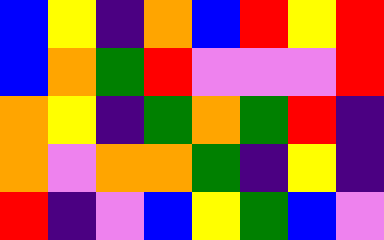[["blue", "yellow", "indigo", "orange", "blue", "red", "yellow", "red"], ["blue", "orange", "green", "red", "violet", "violet", "violet", "red"], ["orange", "yellow", "indigo", "green", "orange", "green", "red", "indigo"], ["orange", "violet", "orange", "orange", "green", "indigo", "yellow", "indigo"], ["red", "indigo", "violet", "blue", "yellow", "green", "blue", "violet"]]